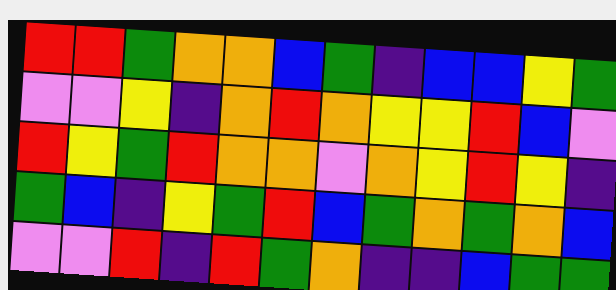[["red", "red", "green", "orange", "orange", "blue", "green", "indigo", "blue", "blue", "yellow", "green"], ["violet", "violet", "yellow", "indigo", "orange", "red", "orange", "yellow", "yellow", "red", "blue", "violet"], ["red", "yellow", "green", "red", "orange", "orange", "violet", "orange", "yellow", "red", "yellow", "indigo"], ["green", "blue", "indigo", "yellow", "green", "red", "blue", "green", "orange", "green", "orange", "blue"], ["violet", "violet", "red", "indigo", "red", "green", "orange", "indigo", "indigo", "blue", "green", "green"]]